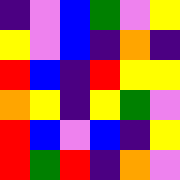[["indigo", "violet", "blue", "green", "violet", "yellow"], ["yellow", "violet", "blue", "indigo", "orange", "indigo"], ["red", "blue", "indigo", "red", "yellow", "yellow"], ["orange", "yellow", "indigo", "yellow", "green", "violet"], ["red", "blue", "violet", "blue", "indigo", "yellow"], ["red", "green", "red", "indigo", "orange", "violet"]]